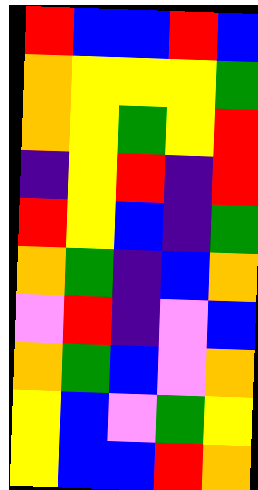[["red", "blue", "blue", "red", "blue"], ["orange", "yellow", "yellow", "yellow", "green"], ["orange", "yellow", "green", "yellow", "red"], ["indigo", "yellow", "red", "indigo", "red"], ["red", "yellow", "blue", "indigo", "green"], ["orange", "green", "indigo", "blue", "orange"], ["violet", "red", "indigo", "violet", "blue"], ["orange", "green", "blue", "violet", "orange"], ["yellow", "blue", "violet", "green", "yellow"], ["yellow", "blue", "blue", "red", "orange"]]